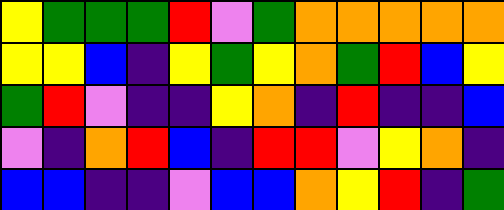[["yellow", "green", "green", "green", "red", "violet", "green", "orange", "orange", "orange", "orange", "orange"], ["yellow", "yellow", "blue", "indigo", "yellow", "green", "yellow", "orange", "green", "red", "blue", "yellow"], ["green", "red", "violet", "indigo", "indigo", "yellow", "orange", "indigo", "red", "indigo", "indigo", "blue"], ["violet", "indigo", "orange", "red", "blue", "indigo", "red", "red", "violet", "yellow", "orange", "indigo"], ["blue", "blue", "indigo", "indigo", "violet", "blue", "blue", "orange", "yellow", "red", "indigo", "green"]]